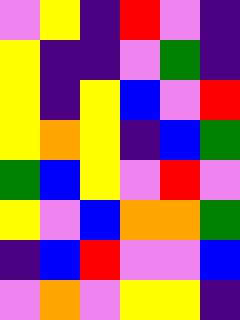[["violet", "yellow", "indigo", "red", "violet", "indigo"], ["yellow", "indigo", "indigo", "violet", "green", "indigo"], ["yellow", "indigo", "yellow", "blue", "violet", "red"], ["yellow", "orange", "yellow", "indigo", "blue", "green"], ["green", "blue", "yellow", "violet", "red", "violet"], ["yellow", "violet", "blue", "orange", "orange", "green"], ["indigo", "blue", "red", "violet", "violet", "blue"], ["violet", "orange", "violet", "yellow", "yellow", "indigo"]]